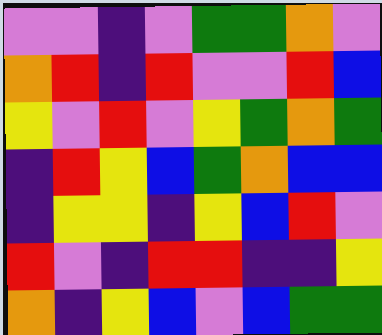[["violet", "violet", "indigo", "violet", "green", "green", "orange", "violet"], ["orange", "red", "indigo", "red", "violet", "violet", "red", "blue"], ["yellow", "violet", "red", "violet", "yellow", "green", "orange", "green"], ["indigo", "red", "yellow", "blue", "green", "orange", "blue", "blue"], ["indigo", "yellow", "yellow", "indigo", "yellow", "blue", "red", "violet"], ["red", "violet", "indigo", "red", "red", "indigo", "indigo", "yellow"], ["orange", "indigo", "yellow", "blue", "violet", "blue", "green", "green"]]